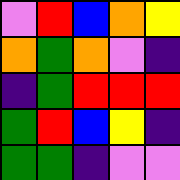[["violet", "red", "blue", "orange", "yellow"], ["orange", "green", "orange", "violet", "indigo"], ["indigo", "green", "red", "red", "red"], ["green", "red", "blue", "yellow", "indigo"], ["green", "green", "indigo", "violet", "violet"]]